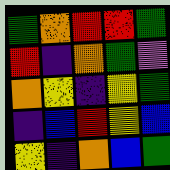[["green", "orange", "red", "red", "green"], ["red", "indigo", "orange", "green", "violet"], ["orange", "yellow", "indigo", "yellow", "green"], ["indigo", "blue", "red", "yellow", "blue"], ["yellow", "indigo", "orange", "blue", "green"]]